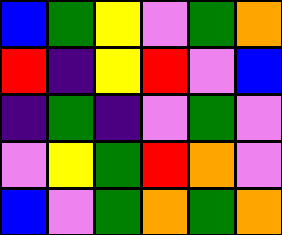[["blue", "green", "yellow", "violet", "green", "orange"], ["red", "indigo", "yellow", "red", "violet", "blue"], ["indigo", "green", "indigo", "violet", "green", "violet"], ["violet", "yellow", "green", "red", "orange", "violet"], ["blue", "violet", "green", "orange", "green", "orange"]]